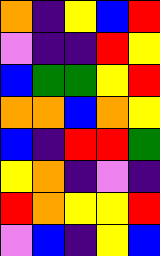[["orange", "indigo", "yellow", "blue", "red"], ["violet", "indigo", "indigo", "red", "yellow"], ["blue", "green", "green", "yellow", "red"], ["orange", "orange", "blue", "orange", "yellow"], ["blue", "indigo", "red", "red", "green"], ["yellow", "orange", "indigo", "violet", "indigo"], ["red", "orange", "yellow", "yellow", "red"], ["violet", "blue", "indigo", "yellow", "blue"]]